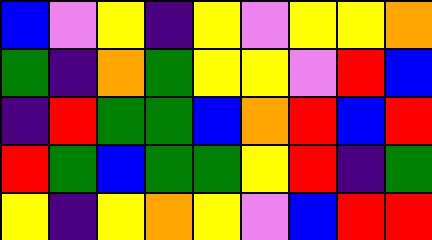[["blue", "violet", "yellow", "indigo", "yellow", "violet", "yellow", "yellow", "orange"], ["green", "indigo", "orange", "green", "yellow", "yellow", "violet", "red", "blue"], ["indigo", "red", "green", "green", "blue", "orange", "red", "blue", "red"], ["red", "green", "blue", "green", "green", "yellow", "red", "indigo", "green"], ["yellow", "indigo", "yellow", "orange", "yellow", "violet", "blue", "red", "red"]]